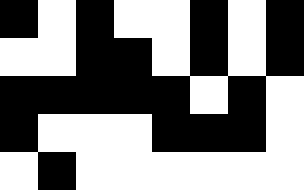[["black", "white", "black", "white", "white", "black", "white", "black"], ["white", "white", "black", "black", "white", "black", "white", "black"], ["black", "black", "black", "black", "black", "white", "black", "white"], ["black", "white", "white", "white", "black", "black", "black", "white"], ["white", "black", "white", "white", "white", "white", "white", "white"]]